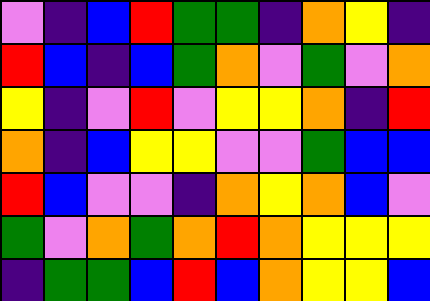[["violet", "indigo", "blue", "red", "green", "green", "indigo", "orange", "yellow", "indigo"], ["red", "blue", "indigo", "blue", "green", "orange", "violet", "green", "violet", "orange"], ["yellow", "indigo", "violet", "red", "violet", "yellow", "yellow", "orange", "indigo", "red"], ["orange", "indigo", "blue", "yellow", "yellow", "violet", "violet", "green", "blue", "blue"], ["red", "blue", "violet", "violet", "indigo", "orange", "yellow", "orange", "blue", "violet"], ["green", "violet", "orange", "green", "orange", "red", "orange", "yellow", "yellow", "yellow"], ["indigo", "green", "green", "blue", "red", "blue", "orange", "yellow", "yellow", "blue"]]